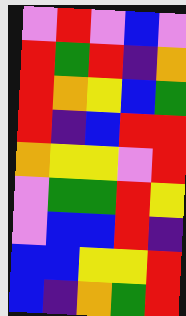[["violet", "red", "violet", "blue", "violet"], ["red", "green", "red", "indigo", "orange"], ["red", "orange", "yellow", "blue", "green"], ["red", "indigo", "blue", "red", "red"], ["orange", "yellow", "yellow", "violet", "red"], ["violet", "green", "green", "red", "yellow"], ["violet", "blue", "blue", "red", "indigo"], ["blue", "blue", "yellow", "yellow", "red"], ["blue", "indigo", "orange", "green", "red"]]